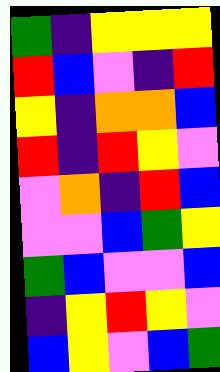[["green", "indigo", "yellow", "yellow", "yellow"], ["red", "blue", "violet", "indigo", "red"], ["yellow", "indigo", "orange", "orange", "blue"], ["red", "indigo", "red", "yellow", "violet"], ["violet", "orange", "indigo", "red", "blue"], ["violet", "violet", "blue", "green", "yellow"], ["green", "blue", "violet", "violet", "blue"], ["indigo", "yellow", "red", "yellow", "violet"], ["blue", "yellow", "violet", "blue", "green"]]